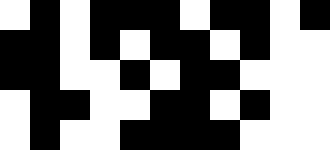[["white", "black", "white", "black", "black", "black", "white", "black", "black", "white", "black"], ["black", "black", "white", "black", "white", "black", "black", "white", "black", "white", "white"], ["black", "black", "white", "white", "black", "white", "black", "black", "white", "white", "white"], ["white", "black", "black", "white", "white", "black", "black", "white", "black", "white", "white"], ["white", "black", "white", "white", "black", "black", "black", "black", "white", "white", "white"]]